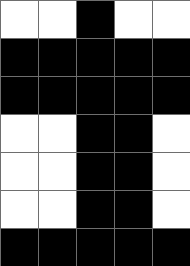[["white", "white", "black", "white", "white"], ["black", "black", "black", "black", "black"], ["black", "black", "black", "black", "black"], ["white", "white", "black", "black", "white"], ["white", "white", "black", "black", "white"], ["white", "white", "black", "black", "white"], ["black", "black", "black", "black", "black"]]